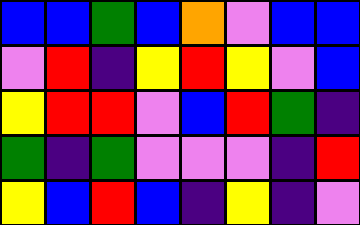[["blue", "blue", "green", "blue", "orange", "violet", "blue", "blue"], ["violet", "red", "indigo", "yellow", "red", "yellow", "violet", "blue"], ["yellow", "red", "red", "violet", "blue", "red", "green", "indigo"], ["green", "indigo", "green", "violet", "violet", "violet", "indigo", "red"], ["yellow", "blue", "red", "blue", "indigo", "yellow", "indigo", "violet"]]